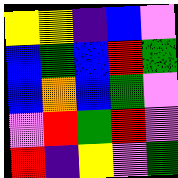[["yellow", "yellow", "indigo", "blue", "violet"], ["blue", "green", "blue", "red", "green"], ["blue", "orange", "blue", "green", "violet"], ["violet", "red", "green", "red", "violet"], ["red", "indigo", "yellow", "violet", "green"]]